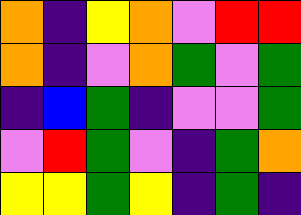[["orange", "indigo", "yellow", "orange", "violet", "red", "red"], ["orange", "indigo", "violet", "orange", "green", "violet", "green"], ["indigo", "blue", "green", "indigo", "violet", "violet", "green"], ["violet", "red", "green", "violet", "indigo", "green", "orange"], ["yellow", "yellow", "green", "yellow", "indigo", "green", "indigo"]]